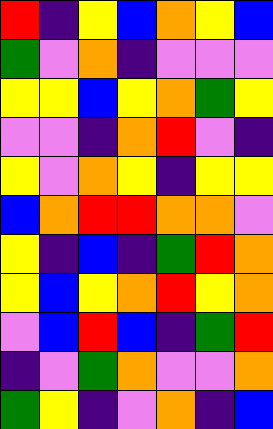[["red", "indigo", "yellow", "blue", "orange", "yellow", "blue"], ["green", "violet", "orange", "indigo", "violet", "violet", "violet"], ["yellow", "yellow", "blue", "yellow", "orange", "green", "yellow"], ["violet", "violet", "indigo", "orange", "red", "violet", "indigo"], ["yellow", "violet", "orange", "yellow", "indigo", "yellow", "yellow"], ["blue", "orange", "red", "red", "orange", "orange", "violet"], ["yellow", "indigo", "blue", "indigo", "green", "red", "orange"], ["yellow", "blue", "yellow", "orange", "red", "yellow", "orange"], ["violet", "blue", "red", "blue", "indigo", "green", "red"], ["indigo", "violet", "green", "orange", "violet", "violet", "orange"], ["green", "yellow", "indigo", "violet", "orange", "indigo", "blue"]]